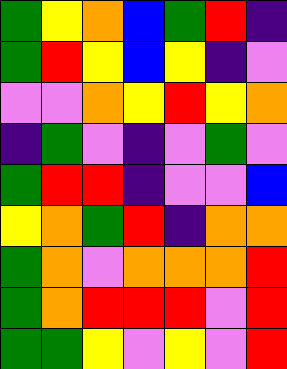[["green", "yellow", "orange", "blue", "green", "red", "indigo"], ["green", "red", "yellow", "blue", "yellow", "indigo", "violet"], ["violet", "violet", "orange", "yellow", "red", "yellow", "orange"], ["indigo", "green", "violet", "indigo", "violet", "green", "violet"], ["green", "red", "red", "indigo", "violet", "violet", "blue"], ["yellow", "orange", "green", "red", "indigo", "orange", "orange"], ["green", "orange", "violet", "orange", "orange", "orange", "red"], ["green", "orange", "red", "red", "red", "violet", "red"], ["green", "green", "yellow", "violet", "yellow", "violet", "red"]]